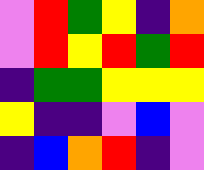[["violet", "red", "green", "yellow", "indigo", "orange"], ["violet", "red", "yellow", "red", "green", "red"], ["indigo", "green", "green", "yellow", "yellow", "yellow"], ["yellow", "indigo", "indigo", "violet", "blue", "violet"], ["indigo", "blue", "orange", "red", "indigo", "violet"]]